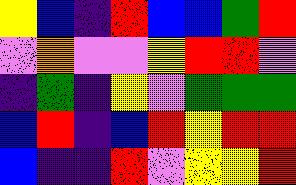[["yellow", "blue", "indigo", "red", "blue", "blue", "green", "red"], ["violet", "orange", "violet", "violet", "yellow", "red", "red", "violet"], ["indigo", "green", "indigo", "yellow", "violet", "green", "green", "green"], ["blue", "red", "indigo", "blue", "red", "yellow", "red", "red"], ["blue", "indigo", "indigo", "red", "violet", "yellow", "yellow", "red"]]